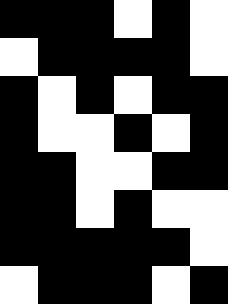[["black", "black", "black", "white", "black", "white"], ["white", "black", "black", "black", "black", "white"], ["black", "white", "black", "white", "black", "black"], ["black", "white", "white", "black", "white", "black"], ["black", "black", "white", "white", "black", "black"], ["black", "black", "white", "black", "white", "white"], ["black", "black", "black", "black", "black", "white"], ["white", "black", "black", "black", "white", "black"]]